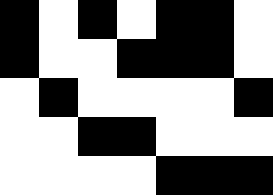[["black", "white", "black", "white", "black", "black", "white"], ["black", "white", "white", "black", "black", "black", "white"], ["white", "black", "white", "white", "white", "white", "black"], ["white", "white", "black", "black", "white", "white", "white"], ["white", "white", "white", "white", "black", "black", "black"]]